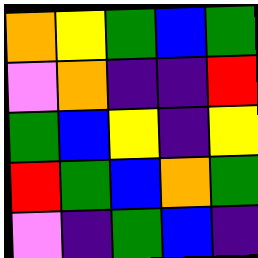[["orange", "yellow", "green", "blue", "green"], ["violet", "orange", "indigo", "indigo", "red"], ["green", "blue", "yellow", "indigo", "yellow"], ["red", "green", "blue", "orange", "green"], ["violet", "indigo", "green", "blue", "indigo"]]